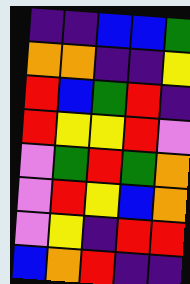[["indigo", "indigo", "blue", "blue", "green"], ["orange", "orange", "indigo", "indigo", "yellow"], ["red", "blue", "green", "red", "indigo"], ["red", "yellow", "yellow", "red", "violet"], ["violet", "green", "red", "green", "orange"], ["violet", "red", "yellow", "blue", "orange"], ["violet", "yellow", "indigo", "red", "red"], ["blue", "orange", "red", "indigo", "indigo"]]